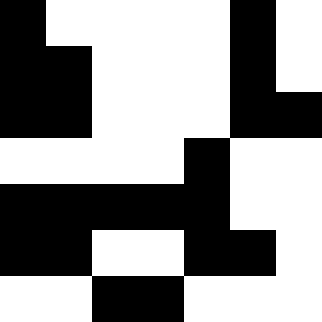[["black", "white", "white", "white", "white", "black", "white"], ["black", "black", "white", "white", "white", "black", "white"], ["black", "black", "white", "white", "white", "black", "black"], ["white", "white", "white", "white", "black", "white", "white"], ["black", "black", "black", "black", "black", "white", "white"], ["black", "black", "white", "white", "black", "black", "white"], ["white", "white", "black", "black", "white", "white", "white"]]